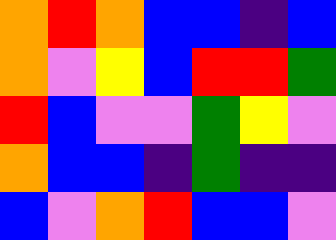[["orange", "red", "orange", "blue", "blue", "indigo", "blue"], ["orange", "violet", "yellow", "blue", "red", "red", "green"], ["red", "blue", "violet", "violet", "green", "yellow", "violet"], ["orange", "blue", "blue", "indigo", "green", "indigo", "indigo"], ["blue", "violet", "orange", "red", "blue", "blue", "violet"]]